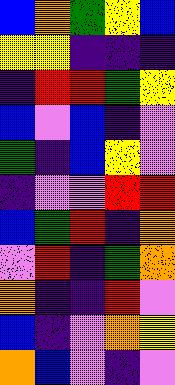[["blue", "orange", "green", "yellow", "blue"], ["yellow", "yellow", "indigo", "indigo", "indigo"], ["indigo", "red", "red", "green", "yellow"], ["blue", "violet", "blue", "indigo", "violet"], ["green", "indigo", "blue", "yellow", "violet"], ["indigo", "violet", "violet", "red", "red"], ["blue", "green", "red", "indigo", "orange"], ["violet", "red", "indigo", "green", "orange"], ["orange", "indigo", "indigo", "red", "violet"], ["blue", "indigo", "violet", "orange", "yellow"], ["orange", "blue", "violet", "indigo", "violet"]]